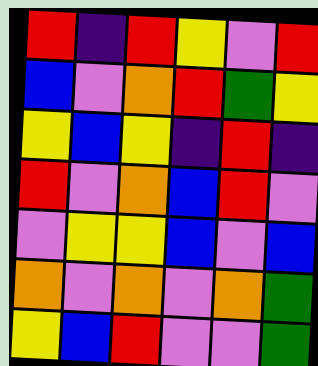[["red", "indigo", "red", "yellow", "violet", "red"], ["blue", "violet", "orange", "red", "green", "yellow"], ["yellow", "blue", "yellow", "indigo", "red", "indigo"], ["red", "violet", "orange", "blue", "red", "violet"], ["violet", "yellow", "yellow", "blue", "violet", "blue"], ["orange", "violet", "orange", "violet", "orange", "green"], ["yellow", "blue", "red", "violet", "violet", "green"]]